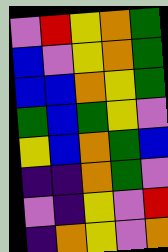[["violet", "red", "yellow", "orange", "green"], ["blue", "violet", "yellow", "orange", "green"], ["blue", "blue", "orange", "yellow", "green"], ["green", "blue", "green", "yellow", "violet"], ["yellow", "blue", "orange", "green", "blue"], ["indigo", "indigo", "orange", "green", "violet"], ["violet", "indigo", "yellow", "violet", "red"], ["indigo", "orange", "yellow", "violet", "orange"]]